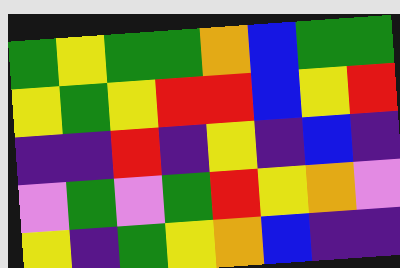[["green", "yellow", "green", "green", "orange", "blue", "green", "green"], ["yellow", "green", "yellow", "red", "red", "blue", "yellow", "red"], ["indigo", "indigo", "red", "indigo", "yellow", "indigo", "blue", "indigo"], ["violet", "green", "violet", "green", "red", "yellow", "orange", "violet"], ["yellow", "indigo", "green", "yellow", "orange", "blue", "indigo", "indigo"]]